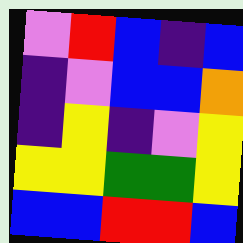[["violet", "red", "blue", "indigo", "blue"], ["indigo", "violet", "blue", "blue", "orange"], ["indigo", "yellow", "indigo", "violet", "yellow"], ["yellow", "yellow", "green", "green", "yellow"], ["blue", "blue", "red", "red", "blue"]]